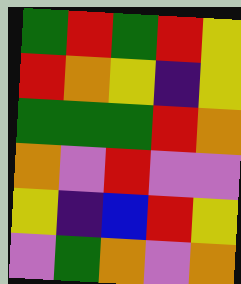[["green", "red", "green", "red", "yellow"], ["red", "orange", "yellow", "indigo", "yellow"], ["green", "green", "green", "red", "orange"], ["orange", "violet", "red", "violet", "violet"], ["yellow", "indigo", "blue", "red", "yellow"], ["violet", "green", "orange", "violet", "orange"]]